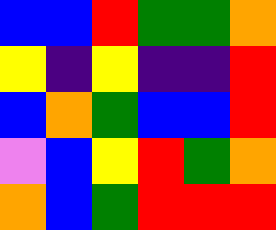[["blue", "blue", "red", "green", "green", "orange"], ["yellow", "indigo", "yellow", "indigo", "indigo", "red"], ["blue", "orange", "green", "blue", "blue", "red"], ["violet", "blue", "yellow", "red", "green", "orange"], ["orange", "blue", "green", "red", "red", "red"]]